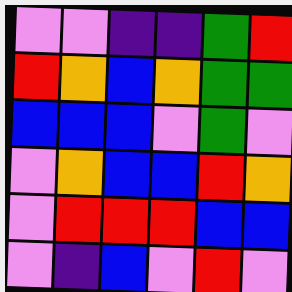[["violet", "violet", "indigo", "indigo", "green", "red"], ["red", "orange", "blue", "orange", "green", "green"], ["blue", "blue", "blue", "violet", "green", "violet"], ["violet", "orange", "blue", "blue", "red", "orange"], ["violet", "red", "red", "red", "blue", "blue"], ["violet", "indigo", "blue", "violet", "red", "violet"]]